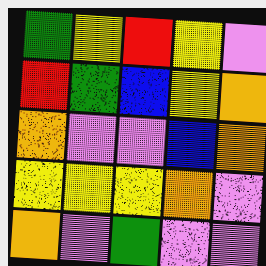[["green", "yellow", "red", "yellow", "violet"], ["red", "green", "blue", "yellow", "orange"], ["orange", "violet", "violet", "blue", "orange"], ["yellow", "yellow", "yellow", "orange", "violet"], ["orange", "violet", "green", "violet", "violet"]]